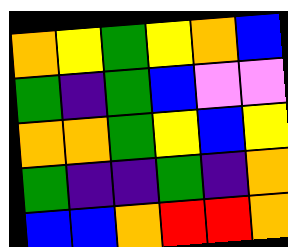[["orange", "yellow", "green", "yellow", "orange", "blue"], ["green", "indigo", "green", "blue", "violet", "violet"], ["orange", "orange", "green", "yellow", "blue", "yellow"], ["green", "indigo", "indigo", "green", "indigo", "orange"], ["blue", "blue", "orange", "red", "red", "orange"]]